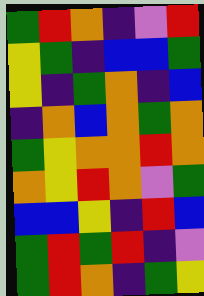[["green", "red", "orange", "indigo", "violet", "red"], ["yellow", "green", "indigo", "blue", "blue", "green"], ["yellow", "indigo", "green", "orange", "indigo", "blue"], ["indigo", "orange", "blue", "orange", "green", "orange"], ["green", "yellow", "orange", "orange", "red", "orange"], ["orange", "yellow", "red", "orange", "violet", "green"], ["blue", "blue", "yellow", "indigo", "red", "blue"], ["green", "red", "green", "red", "indigo", "violet"], ["green", "red", "orange", "indigo", "green", "yellow"]]